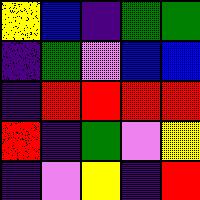[["yellow", "blue", "indigo", "green", "green"], ["indigo", "green", "violet", "blue", "blue"], ["indigo", "red", "red", "red", "red"], ["red", "indigo", "green", "violet", "yellow"], ["indigo", "violet", "yellow", "indigo", "red"]]